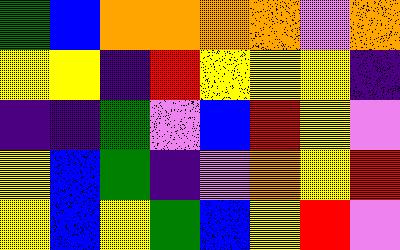[["green", "blue", "orange", "orange", "orange", "orange", "violet", "orange"], ["yellow", "yellow", "indigo", "red", "yellow", "yellow", "yellow", "indigo"], ["indigo", "indigo", "green", "violet", "blue", "red", "yellow", "violet"], ["yellow", "blue", "green", "indigo", "violet", "orange", "yellow", "red"], ["yellow", "blue", "yellow", "green", "blue", "yellow", "red", "violet"]]